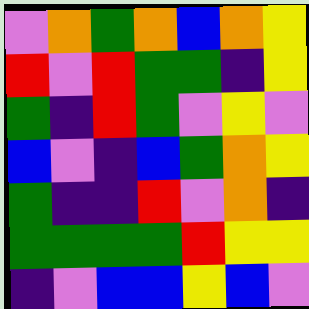[["violet", "orange", "green", "orange", "blue", "orange", "yellow"], ["red", "violet", "red", "green", "green", "indigo", "yellow"], ["green", "indigo", "red", "green", "violet", "yellow", "violet"], ["blue", "violet", "indigo", "blue", "green", "orange", "yellow"], ["green", "indigo", "indigo", "red", "violet", "orange", "indigo"], ["green", "green", "green", "green", "red", "yellow", "yellow"], ["indigo", "violet", "blue", "blue", "yellow", "blue", "violet"]]